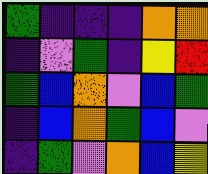[["green", "indigo", "indigo", "indigo", "orange", "orange"], ["indigo", "violet", "green", "indigo", "yellow", "red"], ["green", "blue", "orange", "violet", "blue", "green"], ["indigo", "blue", "orange", "green", "blue", "violet"], ["indigo", "green", "violet", "orange", "blue", "yellow"]]